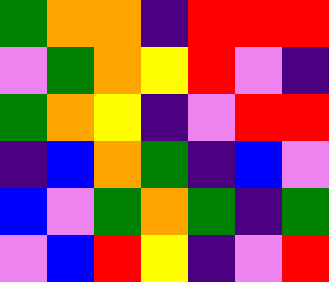[["green", "orange", "orange", "indigo", "red", "red", "red"], ["violet", "green", "orange", "yellow", "red", "violet", "indigo"], ["green", "orange", "yellow", "indigo", "violet", "red", "red"], ["indigo", "blue", "orange", "green", "indigo", "blue", "violet"], ["blue", "violet", "green", "orange", "green", "indigo", "green"], ["violet", "blue", "red", "yellow", "indigo", "violet", "red"]]